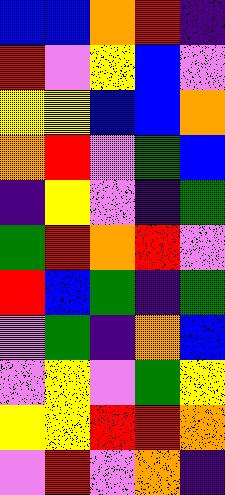[["blue", "blue", "orange", "red", "indigo"], ["red", "violet", "yellow", "blue", "violet"], ["yellow", "yellow", "blue", "blue", "orange"], ["orange", "red", "violet", "green", "blue"], ["indigo", "yellow", "violet", "indigo", "green"], ["green", "red", "orange", "red", "violet"], ["red", "blue", "green", "indigo", "green"], ["violet", "green", "indigo", "orange", "blue"], ["violet", "yellow", "violet", "green", "yellow"], ["yellow", "yellow", "red", "red", "orange"], ["violet", "red", "violet", "orange", "indigo"]]